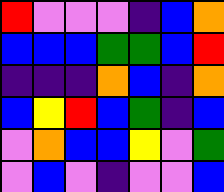[["red", "violet", "violet", "violet", "indigo", "blue", "orange"], ["blue", "blue", "blue", "green", "green", "blue", "red"], ["indigo", "indigo", "indigo", "orange", "blue", "indigo", "orange"], ["blue", "yellow", "red", "blue", "green", "indigo", "blue"], ["violet", "orange", "blue", "blue", "yellow", "violet", "green"], ["violet", "blue", "violet", "indigo", "violet", "violet", "blue"]]